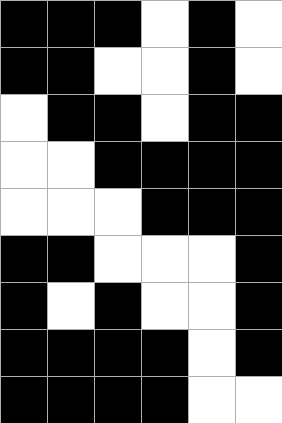[["black", "black", "black", "white", "black", "white"], ["black", "black", "white", "white", "black", "white"], ["white", "black", "black", "white", "black", "black"], ["white", "white", "black", "black", "black", "black"], ["white", "white", "white", "black", "black", "black"], ["black", "black", "white", "white", "white", "black"], ["black", "white", "black", "white", "white", "black"], ["black", "black", "black", "black", "white", "black"], ["black", "black", "black", "black", "white", "white"]]